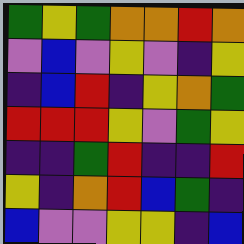[["green", "yellow", "green", "orange", "orange", "red", "orange"], ["violet", "blue", "violet", "yellow", "violet", "indigo", "yellow"], ["indigo", "blue", "red", "indigo", "yellow", "orange", "green"], ["red", "red", "red", "yellow", "violet", "green", "yellow"], ["indigo", "indigo", "green", "red", "indigo", "indigo", "red"], ["yellow", "indigo", "orange", "red", "blue", "green", "indigo"], ["blue", "violet", "violet", "yellow", "yellow", "indigo", "blue"]]